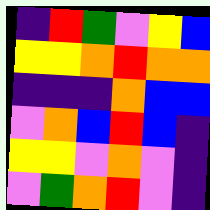[["indigo", "red", "green", "violet", "yellow", "blue"], ["yellow", "yellow", "orange", "red", "orange", "orange"], ["indigo", "indigo", "indigo", "orange", "blue", "blue"], ["violet", "orange", "blue", "red", "blue", "indigo"], ["yellow", "yellow", "violet", "orange", "violet", "indigo"], ["violet", "green", "orange", "red", "violet", "indigo"]]